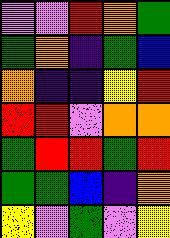[["violet", "violet", "red", "orange", "green"], ["green", "orange", "indigo", "green", "blue"], ["orange", "indigo", "indigo", "yellow", "red"], ["red", "red", "violet", "orange", "orange"], ["green", "red", "red", "green", "red"], ["green", "green", "blue", "indigo", "orange"], ["yellow", "violet", "green", "violet", "yellow"]]